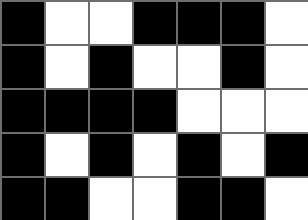[["black", "white", "white", "black", "black", "black", "white"], ["black", "white", "black", "white", "white", "black", "white"], ["black", "black", "black", "black", "white", "white", "white"], ["black", "white", "black", "white", "black", "white", "black"], ["black", "black", "white", "white", "black", "black", "white"]]